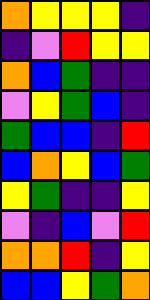[["orange", "yellow", "yellow", "yellow", "indigo"], ["indigo", "violet", "red", "yellow", "yellow"], ["orange", "blue", "green", "indigo", "indigo"], ["violet", "yellow", "green", "blue", "indigo"], ["green", "blue", "blue", "indigo", "red"], ["blue", "orange", "yellow", "blue", "green"], ["yellow", "green", "indigo", "indigo", "yellow"], ["violet", "indigo", "blue", "violet", "red"], ["orange", "orange", "red", "indigo", "yellow"], ["blue", "blue", "yellow", "green", "orange"]]